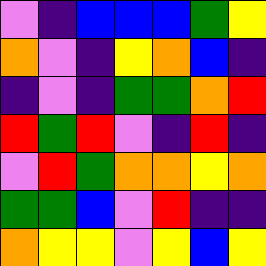[["violet", "indigo", "blue", "blue", "blue", "green", "yellow"], ["orange", "violet", "indigo", "yellow", "orange", "blue", "indigo"], ["indigo", "violet", "indigo", "green", "green", "orange", "red"], ["red", "green", "red", "violet", "indigo", "red", "indigo"], ["violet", "red", "green", "orange", "orange", "yellow", "orange"], ["green", "green", "blue", "violet", "red", "indigo", "indigo"], ["orange", "yellow", "yellow", "violet", "yellow", "blue", "yellow"]]